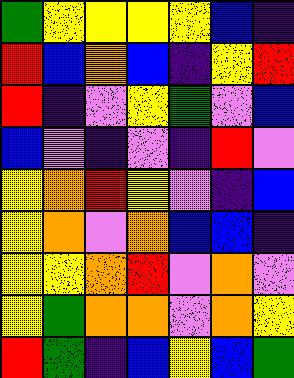[["green", "yellow", "yellow", "yellow", "yellow", "blue", "indigo"], ["red", "blue", "orange", "blue", "indigo", "yellow", "red"], ["red", "indigo", "violet", "yellow", "green", "violet", "blue"], ["blue", "violet", "indigo", "violet", "indigo", "red", "violet"], ["yellow", "orange", "red", "yellow", "violet", "indigo", "blue"], ["yellow", "orange", "violet", "orange", "blue", "blue", "indigo"], ["yellow", "yellow", "orange", "red", "violet", "orange", "violet"], ["yellow", "green", "orange", "orange", "violet", "orange", "yellow"], ["red", "green", "indigo", "blue", "yellow", "blue", "green"]]